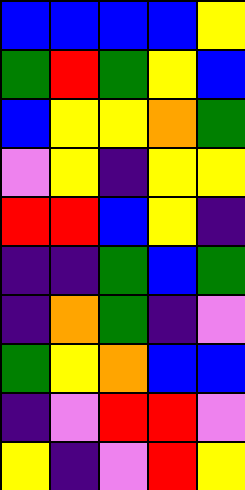[["blue", "blue", "blue", "blue", "yellow"], ["green", "red", "green", "yellow", "blue"], ["blue", "yellow", "yellow", "orange", "green"], ["violet", "yellow", "indigo", "yellow", "yellow"], ["red", "red", "blue", "yellow", "indigo"], ["indigo", "indigo", "green", "blue", "green"], ["indigo", "orange", "green", "indigo", "violet"], ["green", "yellow", "orange", "blue", "blue"], ["indigo", "violet", "red", "red", "violet"], ["yellow", "indigo", "violet", "red", "yellow"]]